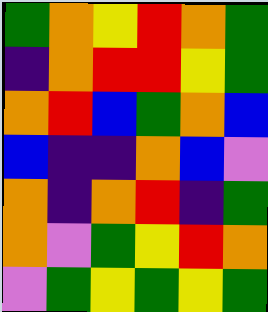[["green", "orange", "yellow", "red", "orange", "green"], ["indigo", "orange", "red", "red", "yellow", "green"], ["orange", "red", "blue", "green", "orange", "blue"], ["blue", "indigo", "indigo", "orange", "blue", "violet"], ["orange", "indigo", "orange", "red", "indigo", "green"], ["orange", "violet", "green", "yellow", "red", "orange"], ["violet", "green", "yellow", "green", "yellow", "green"]]